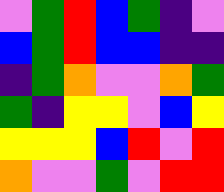[["violet", "green", "red", "blue", "green", "indigo", "violet"], ["blue", "green", "red", "blue", "blue", "indigo", "indigo"], ["indigo", "green", "orange", "violet", "violet", "orange", "green"], ["green", "indigo", "yellow", "yellow", "violet", "blue", "yellow"], ["yellow", "yellow", "yellow", "blue", "red", "violet", "red"], ["orange", "violet", "violet", "green", "violet", "red", "red"]]